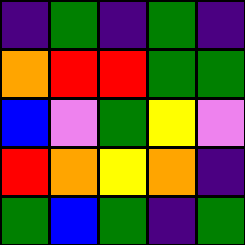[["indigo", "green", "indigo", "green", "indigo"], ["orange", "red", "red", "green", "green"], ["blue", "violet", "green", "yellow", "violet"], ["red", "orange", "yellow", "orange", "indigo"], ["green", "blue", "green", "indigo", "green"]]